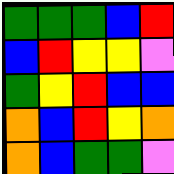[["green", "green", "green", "blue", "red"], ["blue", "red", "yellow", "yellow", "violet"], ["green", "yellow", "red", "blue", "blue"], ["orange", "blue", "red", "yellow", "orange"], ["orange", "blue", "green", "green", "violet"]]